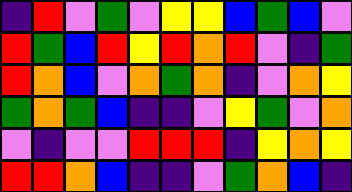[["indigo", "red", "violet", "green", "violet", "yellow", "yellow", "blue", "green", "blue", "violet"], ["red", "green", "blue", "red", "yellow", "red", "orange", "red", "violet", "indigo", "green"], ["red", "orange", "blue", "violet", "orange", "green", "orange", "indigo", "violet", "orange", "yellow"], ["green", "orange", "green", "blue", "indigo", "indigo", "violet", "yellow", "green", "violet", "orange"], ["violet", "indigo", "violet", "violet", "red", "red", "red", "indigo", "yellow", "orange", "yellow"], ["red", "red", "orange", "blue", "indigo", "indigo", "violet", "green", "orange", "blue", "indigo"]]